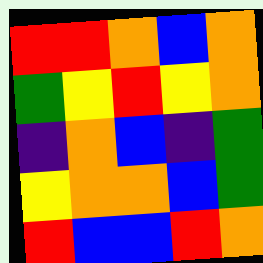[["red", "red", "orange", "blue", "orange"], ["green", "yellow", "red", "yellow", "orange"], ["indigo", "orange", "blue", "indigo", "green"], ["yellow", "orange", "orange", "blue", "green"], ["red", "blue", "blue", "red", "orange"]]